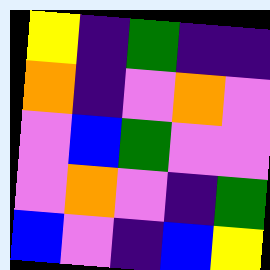[["yellow", "indigo", "green", "indigo", "indigo"], ["orange", "indigo", "violet", "orange", "violet"], ["violet", "blue", "green", "violet", "violet"], ["violet", "orange", "violet", "indigo", "green"], ["blue", "violet", "indigo", "blue", "yellow"]]